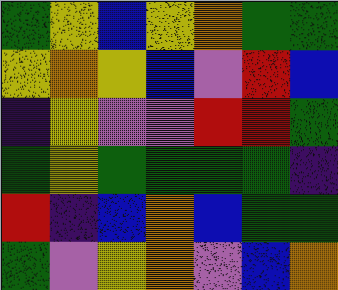[["green", "yellow", "blue", "yellow", "orange", "green", "green"], ["yellow", "orange", "yellow", "blue", "violet", "red", "blue"], ["indigo", "yellow", "violet", "violet", "red", "red", "green"], ["green", "yellow", "green", "green", "green", "green", "indigo"], ["red", "indigo", "blue", "orange", "blue", "green", "green"], ["green", "violet", "yellow", "orange", "violet", "blue", "orange"]]